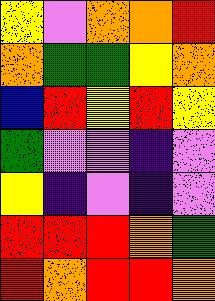[["yellow", "violet", "orange", "orange", "red"], ["orange", "green", "green", "yellow", "orange"], ["blue", "red", "yellow", "red", "yellow"], ["green", "violet", "violet", "indigo", "violet"], ["yellow", "indigo", "violet", "indigo", "violet"], ["red", "red", "red", "orange", "green"], ["red", "orange", "red", "red", "orange"]]